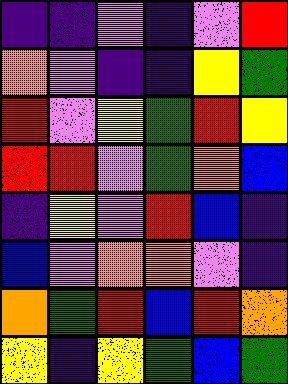[["indigo", "indigo", "violet", "indigo", "violet", "red"], ["orange", "violet", "indigo", "indigo", "yellow", "green"], ["red", "violet", "yellow", "green", "red", "yellow"], ["red", "red", "violet", "green", "orange", "blue"], ["indigo", "yellow", "violet", "red", "blue", "indigo"], ["blue", "violet", "orange", "orange", "violet", "indigo"], ["orange", "green", "red", "blue", "red", "orange"], ["yellow", "indigo", "yellow", "green", "blue", "green"]]